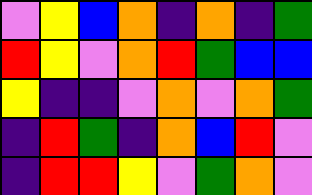[["violet", "yellow", "blue", "orange", "indigo", "orange", "indigo", "green"], ["red", "yellow", "violet", "orange", "red", "green", "blue", "blue"], ["yellow", "indigo", "indigo", "violet", "orange", "violet", "orange", "green"], ["indigo", "red", "green", "indigo", "orange", "blue", "red", "violet"], ["indigo", "red", "red", "yellow", "violet", "green", "orange", "violet"]]